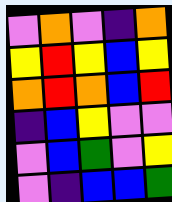[["violet", "orange", "violet", "indigo", "orange"], ["yellow", "red", "yellow", "blue", "yellow"], ["orange", "red", "orange", "blue", "red"], ["indigo", "blue", "yellow", "violet", "violet"], ["violet", "blue", "green", "violet", "yellow"], ["violet", "indigo", "blue", "blue", "green"]]